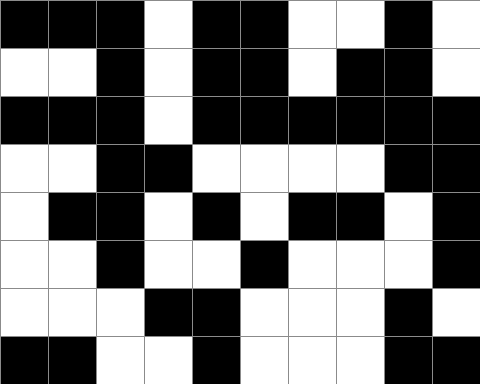[["black", "black", "black", "white", "black", "black", "white", "white", "black", "white"], ["white", "white", "black", "white", "black", "black", "white", "black", "black", "white"], ["black", "black", "black", "white", "black", "black", "black", "black", "black", "black"], ["white", "white", "black", "black", "white", "white", "white", "white", "black", "black"], ["white", "black", "black", "white", "black", "white", "black", "black", "white", "black"], ["white", "white", "black", "white", "white", "black", "white", "white", "white", "black"], ["white", "white", "white", "black", "black", "white", "white", "white", "black", "white"], ["black", "black", "white", "white", "black", "white", "white", "white", "black", "black"]]